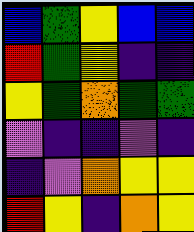[["blue", "green", "yellow", "blue", "blue"], ["red", "green", "yellow", "indigo", "indigo"], ["yellow", "green", "orange", "green", "green"], ["violet", "indigo", "indigo", "violet", "indigo"], ["indigo", "violet", "orange", "yellow", "yellow"], ["red", "yellow", "indigo", "orange", "yellow"]]